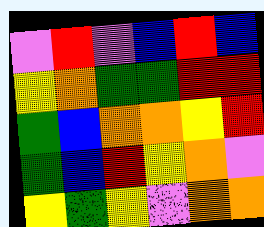[["violet", "red", "violet", "blue", "red", "blue"], ["yellow", "orange", "green", "green", "red", "red"], ["green", "blue", "orange", "orange", "yellow", "red"], ["green", "blue", "red", "yellow", "orange", "violet"], ["yellow", "green", "yellow", "violet", "orange", "orange"]]